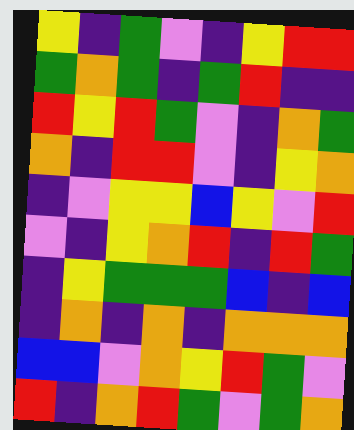[["yellow", "indigo", "green", "violet", "indigo", "yellow", "red", "red"], ["green", "orange", "green", "indigo", "green", "red", "indigo", "indigo"], ["red", "yellow", "red", "green", "violet", "indigo", "orange", "green"], ["orange", "indigo", "red", "red", "violet", "indigo", "yellow", "orange"], ["indigo", "violet", "yellow", "yellow", "blue", "yellow", "violet", "red"], ["violet", "indigo", "yellow", "orange", "red", "indigo", "red", "green"], ["indigo", "yellow", "green", "green", "green", "blue", "indigo", "blue"], ["indigo", "orange", "indigo", "orange", "indigo", "orange", "orange", "orange"], ["blue", "blue", "violet", "orange", "yellow", "red", "green", "violet"], ["red", "indigo", "orange", "red", "green", "violet", "green", "orange"]]